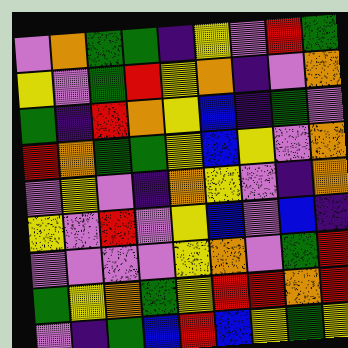[["violet", "orange", "green", "green", "indigo", "yellow", "violet", "red", "green"], ["yellow", "violet", "green", "red", "yellow", "orange", "indigo", "violet", "orange"], ["green", "indigo", "red", "orange", "yellow", "blue", "indigo", "green", "violet"], ["red", "orange", "green", "green", "yellow", "blue", "yellow", "violet", "orange"], ["violet", "yellow", "violet", "indigo", "orange", "yellow", "violet", "indigo", "orange"], ["yellow", "violet", "red", "violet", "yellow", "blue", "violet", "blue", "indigo"], ["violet", "violet", "violet", "violet", "yellow", "orange", "violet", "green", "red"], ["green", "yellow", "orange", "green", "yellow", "red", "red", "orange", "red"], ["violet", "indigo", "green", "blue", "red", "blue", "yellow", "green", "yellow"]]